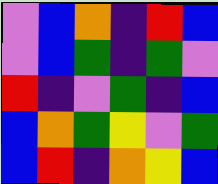[["violet", "blue", "orange", "indigo", "red", "blue"], ["violet", "blue", "green", "indigo", "green", "violet"], ["red", "indigo", "violet", "green", "indigo", "blue"], ["blue", "orange", "green", "yellow", "violet", "green"], ["blue", "red", "indigo", "orange", "yellow", "blue"]]